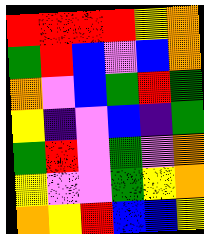[["red", "red", "red", "red", "yellow", "orange"], ["green", "red", "blue", "violet", "blue", "orange"], ["orange", "violet", "blue", "green", "red", "green"], ["yellow", "indigo", "violet", "blue", "indigo", "green"], ["green", "red", "violet", "green", "violet", "orange"], ["yellow", "violet", "violet", "green", "yellow", "orange"], ["orange", "yellow", "red", "blue", "blue", "yellow"]]